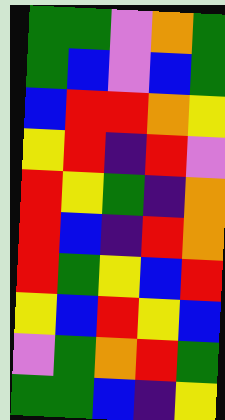[["green", "green", "violet", "orange", "green"], ["green", "blue", "violet", "blue", "green"], ["blue", "red", "red", "orange", "yellow"], ["yellow", "red", "indigo", "red", "violet"], ["red", "yellow", "green", "indigo", "orange"], ["red", "blue", "indigo", "red", "orange"], ["red", "green", "yellow", "blue", "red"], ["yellow", "blue", "red", "yellow", "blue"], ["violet", "green", "orange", "red", "green"], ["green", "green", "blue", "indigo", "yellow"]]